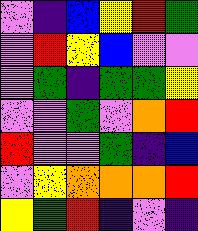[["violet", "indigo", "blue", "yellow", "red", "green"], ["violet", "red", "yellow", "blue", "violet", "violet"], ["violet", "green", "indigo", "green", "green", "yellow"], ["violet", "violet", "green", "violet", "orange", "red"], ["red", "violet", "violet", "green", "indigo", "blue"], ["violet", "yellow", "orange", "orange", "orange", "red"], ["yellow", "green", "red", "indigo", "violet", "indigo"]]